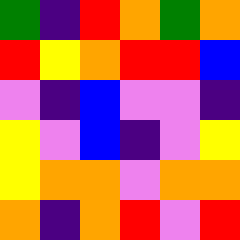[["green", "indigo", "red", "orange", "green", "orange"], ["red", "yellow", "orange", "red", "red", "blue"], ["violet", "indigo", "blue", "violet", "violet", "indigo"], ["yellow", "violet", "blue", "indigo", "violet", "yellow"], ["yellow", "orange", "orange", "violet", "orange", "orange"], ["orange", "indigo", "orange", "red", "violet", "red"]]